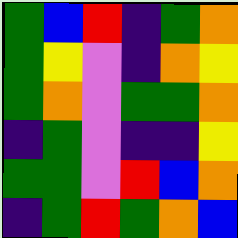[["green", "blue", "red", "indigo", "green", "orange"], ["green", "yellow", "violet", "indigo", "orange", "yellow"], ["green", "orange", "violet", "green", "green", "orange"], ["indigo", "green", "violet", "indigo", "indigo", "yellow"], ["green", "green", "violet", "red", "blue", "orange"], ["indigo", "green", "red", "green", "orange", "blue"]]